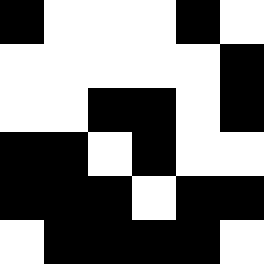[["black", "white", "white", "white", "black", "white"], ["white", "white", "white", "white", "white", "black"], ["white", "white", "black", "black", "white", "black"], ["black", "black", "white", "black", "white", "white"], ["black", "black", "black", "white", "black", "black"], ["white", "black", "black", "black", "black", "white"]]